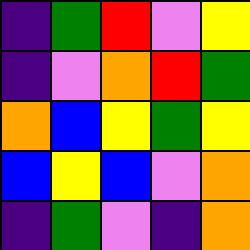[["indigo", "green", "red", "violet", "yellow"], ["indigo", "violet", "orange", "red", "green"], ["orange", "blue", "yellow", "green", "yellow"], ["blue", "yellow", "blue", "violet", "orange"], ["indigo", "green", "violet", "indigo", "orange"]]